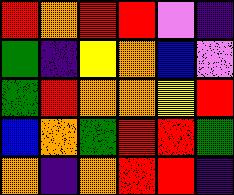[["red", "orange", "red", "red", "violet", "indigo"], ["green", "indigo", "yellow", "orange", "blue", "violet"], ["green", "red", "orange", "orange", "yellow", "red"], ["blue", "orange", "green", "red", "red", "green"], ["orange", "indigo", "orange", "red", "red", "indigo"]]